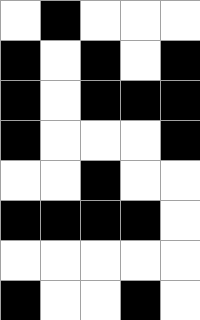[["white", "black", "white", "white", "white"], ["black", "white", "black", "white", "black"], ["black", "white", "black", "black", "black"], ["black", "white", "white", "white", "black"], ["white", "white", "black", "white", "white"], ["black", "black", "black", "black", "white"], ["white", "white", "white", "white", "white"], ["black", "white", "white", "black", "white"]]